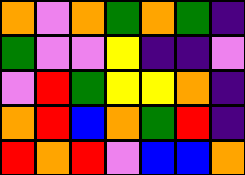[["orange", "violet", "orange", "green", "orange", "green", "indigo"], ["green", "violet", "violet", "yellow", "indigo", "indigo", "violet"], ["violet", "red", "green", "yellow", "yellow", "orange", "indigo"], ["orange", "red", "blue", "orange", "green", "red", "indigo"], ["red", "orange", "red", "violet", "blue", "blue", "orange"]]